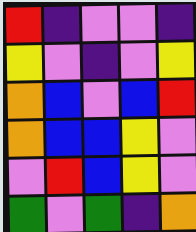[["red", "indigo", "violet", "violet", "indigo"], ["yellow", "violet", "indigo", "violet", "yellow"], ["orange", "blue", "violet", "blue", "red"], ["orange", "blue", "blue", "yellow", "violet"], ["violet", "red", "blue", "yellow", "violet"], ["green", "violet", "green", "indigo", "orange"]]